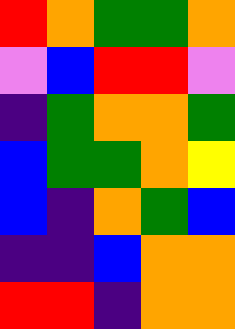[["red", "orange", "green", "green", "orange"], ["violet", "blue", "red", "red", "violet"], ["indigo", "green", "orange", "orange", "green"], ["blue", "green", "green", "orange", "yellow"], ["blue", "indigo", "orange", "green", "blue"], ["indigo", "indigo", "blue", "orange", "orange"], ["red", "red", "indigo", "orange", "orange"]]